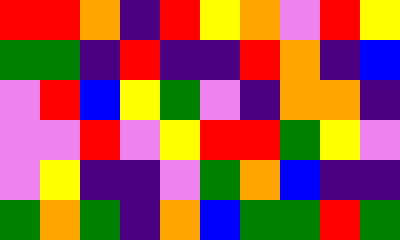[["red", "red", "orange", "indigo", "red", "yellow", "orange", "violet", "red", "yellow"], ["green", "green", "indigo", "red", "indigo", "indigo", "red", "orange", "indigo", "blue"], ["violet", "red", "blue", "yellow", "green", "violet", "indigo", "orange", "orange", "indigo"], ["violet", "violet", "red", "violet", "yellow", "red", "red", "green", "yellow", "violet"], ["violet", "yellow", "indigo", "indigo", "violet", "green", "orange", "blue", "indigo", "indigo"], ["green", "orange", "green", "indigo", "orange", "blue", "green", "green", "red", "green"]]